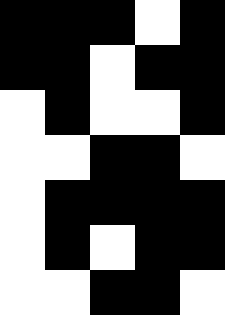[["black", "black", "black", "white", "black"], ["black", "black", "white", "black", "black"], ["white", "black", "white", "white", "black"], ["white", "white", "black", "black", "white"], ["white", "black", "black", "black", "black"], ["white", "black", "white", "black", "black"], ["white", "white", "black", "black", "white"]]